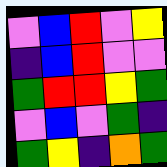[["violet", "blue", "red", "violet", "yellow"], ["indigo", "blue", "red", "violet", "violet"], ["green", "red", "red", "yellow", "green"], ["violet", "blue", "violet", "green", "indigo"], ["green", "yellow", "indigo", "orange", "green"]]